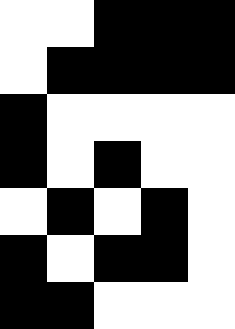[["white", "white", "black", "black", "black"], ["white", "black", "black", "black", "black"], ["black", "white", "white", "white", "white"], ["black", "white", "black", "white", "white"], ["white", "black", "white", "black", "white"], ["black", "white", "black", "black", "white"], ["black", "black", "white", "white", "white"]]